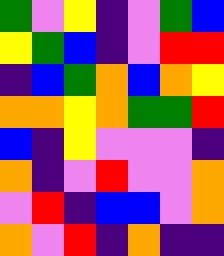[["green", "violet", "yellow", "indigo", "violet", "green", "blue"], ["yellow", "green", "blue", "indigo", "violet", "red", "red"], ["indigo", "blue", "green", "orange", "blue", "orange", "yellow"], ["orange", "orange", "yellow", "orange", "green", "green", "red"], ["blue", "indigo", "yellow", "violet", "violet", "violet", "indigo"], ["orange", "indigo", "violet", "red", "violet", "violet", "orange"], ["violet", "red", "indigo", "blue", "blue", "violet", "orange"], ["orange", "violet", "red", "indigo", "orange", "indigo", "indigo"]]